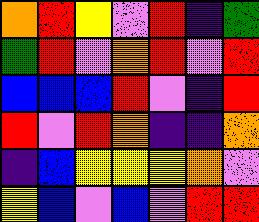[["orange", "red", "yellow", "violet", "red", "indigo", "green"], ["green", "red", "violet", "orange", "red", "violet", "red"], ["blue", "blue", "blue", "red", "violet", "indigo", "red"], ["red", "violet", "red", "orange", "indigo", "indigo", "orange"], ["indigo", "blue", "yellow", "yellow", "yellow", "orange", "violet"], ["yellow", "blue", "violet", "blue", "violet", "red", "red"]]